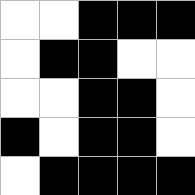[["white", "white", "black", "black", "black"], ["white", "black", "black", "white", "white"], ["white", "white", "black", "black", "white"], ["black", "white", "black", "black", "white"], ["white", "black", "black", "black", "black"]]